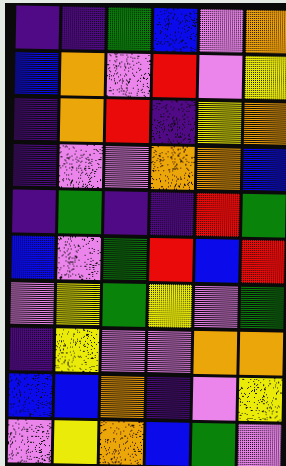[["indigo", "indigo", "green", "blue", "violet", "orange"], ["blue", "orange", "violet", "red", "violet", "yellow"], ["indigo", "orange", "red", "indigo", "yellow", "orange"], ["indigo", "violet", "violet", "orange", "orange", "blue"], ["indigo", "green", "indigo", "indigo", "red", "green"], ["blue", "violet", "green", "red", "blue", "red"], ["violet", "yellow", "green", "yellow", "violet", "green"], ["indigo", "yellow", "violet", "violet", "orange", "orange"], ["blue", "blue", "orange", "indigo", "violet", "yellow"], ["violet", "yellow", "orange", "blue", "green", "violet"]]